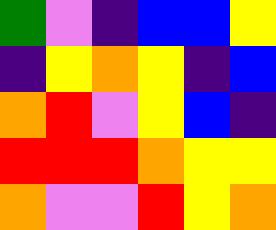[["green", "violet", "indigo", "blue", "blue", "yellow"], ["indigo", "yellow", "orange", "yellow", "indigo", "blue"], ["orange", "red", "violet", "yellow", "blue", "indigo"], ["red", "red", "red", "orange", "yellow", "yellow"], ["orange", "violet", "violet", "red", "yellow", "orange"]]